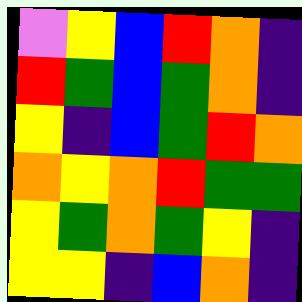[["violet", "yellow", "blue", "red", "orange", "indigo"], ["red", "green", "blue", "green", "orange", "indigo"], ["yellow", "indigo", "blue", "green", "red", "orange"], ["orange", "yellow", "orange", "red", "green", "green"], ["yellow", "green", "orange", "green", "yellow", "indigo"], ["yellow", "yellow", "indigo", "blue", "orange", "indigo"]]